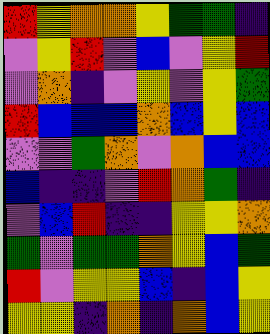[["red", "yellow", "orange", "orange", "yellow", "green", "green", "indigo"], ["violet", "yellow", "red", "violet", "blue", "violet", "yellow", "red"], ["violet", "orange", "indigo", "violet", "yellow", "violet", "yellow", "green"], ["red", "blue", "blue", "blue", "orange", "blue", "yellow", "blue"], ["violet", "violet", "green", "orange", "violet", "orange", "blue", "blue"], ["blue", "indigo", "indigo", "violet", "red", "orange", "green", "indigo"], ["violet", "blue", "red", "indigo", "indigo", "yellow", "yellow", "orange"], ["green", "violet", "green", "green", "orange", "yellow", "blue", "green"], ["red", "violet", "yellow", "yellow", "blue", "indigo", "blue", "yellow"], ["yellow", "yellow", "indigo", "orange", "indigo", "orange", "blue", "yellow"]]